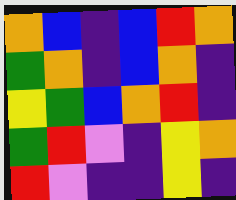[["orange", "blue", "indigo", "blue", "red", "orange"], ["green", "orange", "indigo", "blue", "orange", "indigo"], ["yellow", "green", "blue", "orange", "red", "indigo"], ["green", "red", "violet", "indigo", "yellow", "orange"], ["red", "violet", "indigo", "indigo", "yellow", "indigo"]]